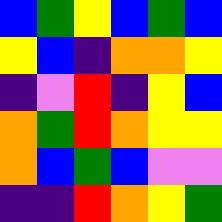[["blue", "green", "yellow", "blue", "green", "blue"], ["yellow", "blue", "indigo", "orange", "orange", "yellow"], ["indigo", "violet", "red", "indigo", "yellow", "blue"], ["orange", "green", "red", "orange", "yellow", "yellow"], ["orange", "blue", "green", "blue", "violet", "violet"], ["indigo", "indigo", "red", "orange", "yellow", "green"]]